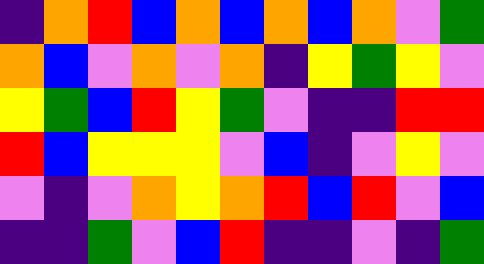[["indigo", "orange", "red", "blue", "orange", "blue", "orange", "blue", "orange", "violet", "green"], ["orange", "blue", "violet", "orange", "violet", "orange", "indigo", "yellow", "green", "yellow", "violet"], ["yellow", "green", "blue", "red", "yellow", "green", "violet", "indigo", "indigo", "red", "red"], ["red", "blue", "yellow", "yellow", "yellow", "violet", "blue", "indigo", "violet", "yellow", "violet"], ["violet", "indigo", "violet", "orange", "yellow", "orange", "red", "blue", "red", "violet", "blue"], ["indigo", "indigo", "green", "violet", "blue", "red", "indigo", "indigo", "violet", "indigo", "green"]]